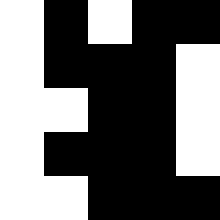[["white", "black", "white", "black", "black"], ["white", "black", "black", "black", "white"], ["white", "white", "black", "black", "white"], ["white", "black", "black", "black", "white"], ["white", "white", "black", "black", "black"]]